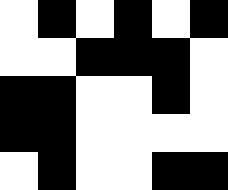[["white", "black", "white", "black", "white", "black"], ["white", "white", "black", "black", "black", "white"], ["black", "black", "white", "white", "black", "white"], ["black", "black", "white", "white", "white", "white"], ["white", "black", "white", "white", "black", "black"]]